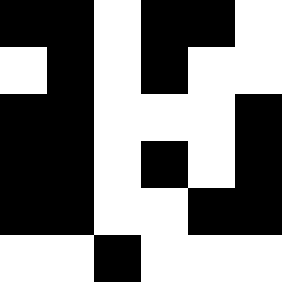[["black", "black", "white", "black", "black", "white"], ["white", "black", "white", "black", "white", "white"], ["black", "black", "white", "white", "white", "black"], ["black", "black", "white", "black", "white", "black"], ["black", "black", "white", "white", "black", "black"], ["white", "white", "black", "white", "white", "white"]]